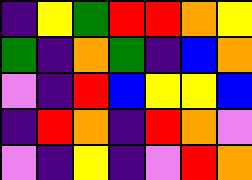[["indigo", "yellow", "green", "red", "red", "orange", "yellow"], ["green", "indigo", "orange", "green", "indigo", "blue", "orange"], ["violet", "indigo", "red", "blue", "yellow", "yellow", "blue"], ["indigo", "red", "orange", "indigo", "red", "orange", "violet"], ["violet", "indigo", "yellow", "indigo", "violet", "red", "orange"]]